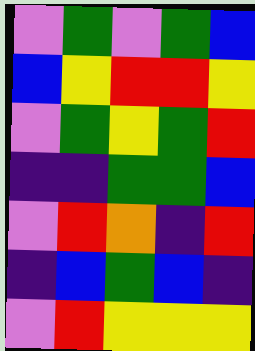[["violet", "green", "violet", "green", "blue"], ["blue", "yellow", "red", "red", "yellow"], ["violet", "green", "yellow", "green", "red"], ["indigo", "indigo", "green", "green", "blue"], ["violet", "red", "orange", "indigo", "red"], ["indigo", "blue", "green", "blue", "indigo"], ["violet", "red", "yellow", "yellow", "yellow"]]